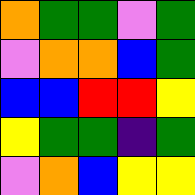[["orange", "green", "green", "violet", "green"], ["violet", "orange", "orange", "blue", "green"], ["blue", "blue", "red", "red", "yellow"], ["yellow", "green", "green", "indigo", "green"], ["violet", "orange", "blue", "yellow", "yellow"]]